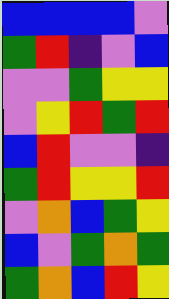[["blue", "blue", "blue", "blue", "violet"], ["green", "red", "indigo", "violet", "blue"], ["violet", "violet", "green", "yellow", "yellow"], ["violet", "yellow", "red", "green", "red"], ["blue", "red", "violet", "violet", "indigo"], ["green", "red", "yellow", "yellow", "red"], ["violet", "orange", "blue", "green", "yellow"], ["blue", "violet", "green", "orange", "green"], ["green", "orange", "blue", "red", "yellow"]]